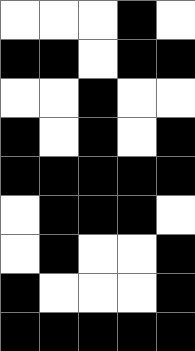[["white", "white", "white", "black", "white"], ["black", "black", "white", "black", "black"], ["white", "white", "black", "white", "white"], ["black", "white", "black", "white", "black"], ["black", "black", "black", "black", "black"], ["white", "black", "black", "black", "white"], ["white", "black", "white", "white", "black"], ["black", "white", "white", "white", "black"], ["black", "black", "black", "black", "black"]]